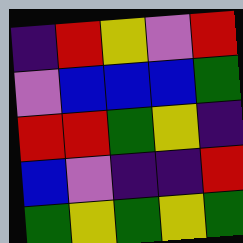[["indigo", "red", "yellow", "violet", "red"], ["violet", "blue", "blue", "blue", "green"], ["red", "red", "green", "yellow", "indigo"], ["blue", "violet", "indigo", "indigo", "red"], ["green", "yellow", "green", "yellow", "green"]]